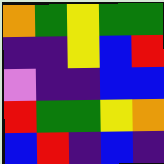[["orange", "green", "yellow", "green", "green"], ["indigo", "indigo", "yellow", "blue", "red"], ["violet", "indigo", "indigo", "blue", "blue"], ["red", "green", "green", "yellow", "orange"], ["blue", "red", "indigo", "blue", "indigo"]]